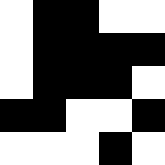[["white", "black", "black", "white", "white"], ["white", "black", "black", "black", "black"], ["white", "black", "black", "black", "white"], ["black", "black", "white", "white", "black"], ["white", "white", "white", "black", "white"]]